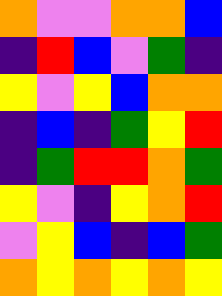[["orange", "violet", "violet", "orange", "orange", "blue"], ["indigo", "red", "blue", "violet", "green", "indigo"], ["yellow", "violet", "yellow", "blue", "orange", "orange"], ["indigo", "blue", "indigo", "green", "yellow", "red"], ["indigo", "green", "red", "red", "orange", "green"], ["yellow", "violet", "indigo", "yellow", "orange", "red"], ["violet", "yellow", "blue", "indigo", "blue", "green"], ["orange", "yellow", "orange", "yellow", "orange", "yellow"]]